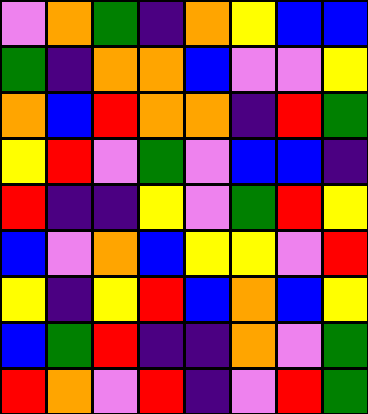[["violet", "orange", "green", "indigo", "orange", "yellow", "blue", "blue"], ["green", "indigo", "orange", "orange", "blue", "violet", "violet", "yellow"], ["orange", "blue", "red", "orange", "orange", "indigo", "red", "green"], ["yellow", "red", "violet", "green", "violet", "blue", "blue", "indigo"], ["red", "indigo", "indigo", "yellow", "violet", "green", "red", "yellow"], ["blue", "violet", "orange", "blue", "yellow", "yellow", "violet", "red"], ["yellow", "indigo", "yellow", "red", "blue", "orange", "blue", "yellow"], ["blue", "green", "red", "indigo", "indigo", "orange", "violet", "green"], ["red", "orange", "violet", "red", "indigo", "violet", "red", "green"]]